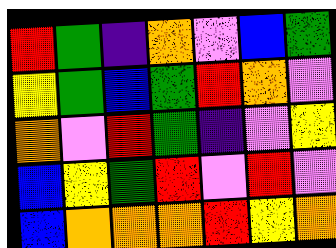[["red", "green", "indigo", "orange", "violet", "blue", "green"], ["yellow", "green", "blue", "green", "red", "orange", "violet"], ["orange", "violet", "red", "green", "indigo", "violet", "yellow"], ["blue", "yellow", "green", "red", "violet", "red", "violet"], ["blue", "orange", "orange", "orange", "red", "yellow", "orange"]]